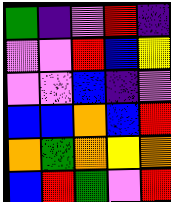[["green", "indigo", "violet", "red", "indigo"], ["violet", "violet", "red", "blue", "yellow"], ["violet", "violet", "blue", "indigo", "violet"], ["blue", "blue", "orange", "blue", "red"], ["orange", "green", "orange", "yellow", "orange"], ["blue", "red", "green", "violet", "red"]]